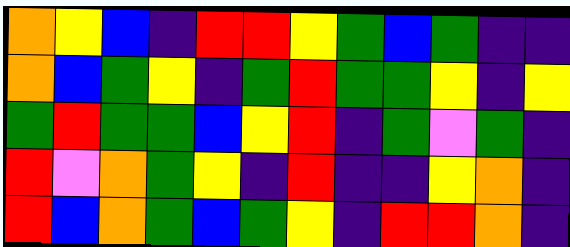[["orange", "yellow", "blue", "indigo", "red", "red", "yellow", "green", "blue", "green", "indigo", "indigo"], ["orange", "blue", "green", "yellow", "indigo", "green", "red", "green", "green", "yellow", "indigo", "yellow"], ["green", "red", "green", "green", "blue", "yellow", "red", "indigo", "green", "violet", "green", "indigo"], ["red", "violet", "orange", "green", "yellow", "indigo", "red", "indigo", "indigo", "yellow", "orange", "indigo"], ["red", "blue", "orange", "green", "blue", "green", "yellow", "indigo", "red", "red", "orange", "indigo"]]